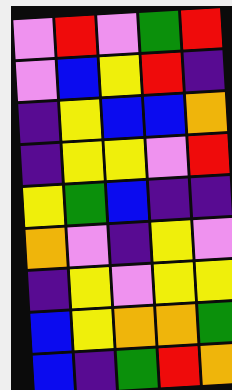[["violet", "red", "violet", "green", "red"], ["violet", "blue", "yellow", "red", "indigo"], ["indigo", "yellow", "blue", "blue", "orange"], ["indigo", "yellow", "yellow", "violet", "red"], ["yellow", "green", "blue", "indigo", "indigo"], ["orange", "violet", "indigo", "yellow", "violet"], ["indigo", "yellow", "violet", "yellow", "yellow"], ["blue", "yellow", "orange", "orange", "green"], ["blue", "indigo", "green", "red", "orange"]]